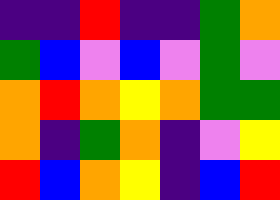[["indigo", "indigo", "red", "indigo", "indigo", "green", "orange"], ["green", "blue", "violet", "blue", "violet", "green", "violet"], ["orange", "red", "orange", "yellow", "orange", "green", "green"], ["orange", "indigo", "green", "orange", "indigo", "violet", "yellow"], ["red", "blue", "orange", "yellow", "indigo", "blue", "red"]]